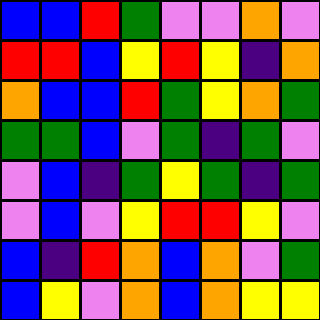[["blue", "blue", "red", "green", "violet", "violet", "orange", "violet"], ["red", "red", "blue", "yellow", "red", "yellow", "indigo", "orange"], ["orange", "blue", "blue", "red", "green", "yellow", "orange", "green"], ["green", "green", "blue", "violet", "green", "indigo", "green", "violet"], ["violet", "blue", "indigo", "green", "yellow", "green", "indigo", "green"], ["violet", "blue", "violet", "yellow", "red", "red", "yellow", "violet"], ["blue", "indigo", "red", "orange", "blue", "orange", "violet", "green"], ["blue", "yellow", "violet", "orange", "blue", "orange", "yellow", "yellow"]]